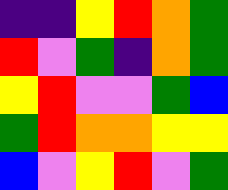[["indigo", "indigo", "yellow", "red", "orange", "green"], ["red", "violet", "green", "indigo", "orange", "green"], ["yellow", "red", "violet", "violet", "green", "blue"], ["green", "red", "orange", "orange", "yellow", "yellow"], ["blue", "violet", "yellow", "red", "violet", "green"]]